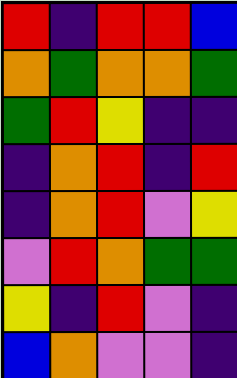[["red", "indigo", "red", "red", "blue"], ["orange", "green", "orange", "orange", "green"], ["green", "red", "yellow", "indigo", "indigo"], ["indigo", "orange", "red", "indigo", "red"], ["indigo", "orange", "red", "violet", "yellow"], ["violet", "red", "orange", "green", "green"], ["yellow", "indigo", "red", "violet", "indigo"], ["blue", "orange", "violet", "violet", "indigo"]]